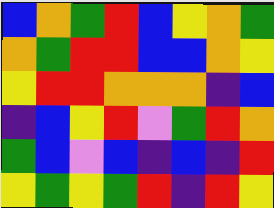[["blue", "orange", "green", "red", "blue", "yellow", "orange", "green"], ["orange", "green", "red", "red", "blue", "blue", "orange", "yellow"], ["yellow", "red", "red", "orange", "orange", "orange", "indigo", "blue"], ["indigo", "blue", "yellow", "red", "violet", "green", "red", "orange"], ["green", "blue", "violet", "blue", "indigo", "blue", "indigo", "red"], ["yellow", "green", "yellow", "green", "red", "indigo", "red", "yellow"]]